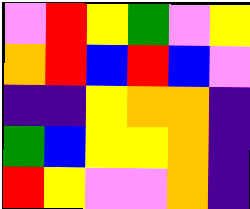[["violet", "red", "yellow", "green", "violet", "yellow"], ["orange", "red", "blue", "red", "blue", "violet"], ["indigo", "indigo", "yellow", "orange", "orange", "indigo"], ["green", "blue", "yellow", "yellow", "orange", "indigo"], ["red", "yellow", "violet", "violet", "orange", "indigo"]]